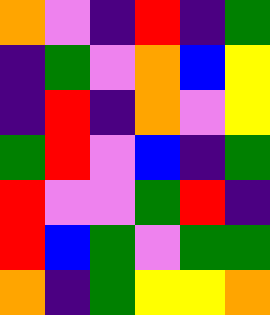[["orange", "violet", "indigo", "red", "indigo", "green"], ["indigo", "green", "violet", "orange", "blue", "yellow"], ["indigo", "red", "indigo", "orange", "violet", "yellow"], ["green", "red", "violet", "blue", "indigo", "green"], ["red", "violet", "violet", "green", "red", "indigo"], ["red", "blue", "green", "violet", "green", "green"], ["orange", "indigo", "green", "yellow", "yellow", "orange"]]